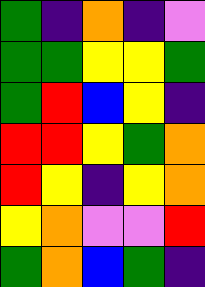[["green", "indigo", "orange", "indigo", "violet"], ["green", "green", "yellow", "yellow", "green"], ["green", "red", "blue", "yellow", "indigo"], ["red", "red", "yellow", "green", "orange"], ["red", "yellow", "indigo", "yellow", "orange"], ["yellow", "orange", "violet", "violet", "red"], ["green", "orange", "blue", "green", "indigo"]]